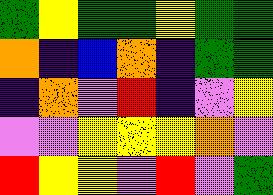[["green", "yellow", "green", "green", "yellow", "green", "green"], ["orange", "indigo", "blue", "orange", "indigo", "green", "green"], ["indigo", "orange", "violet", "red", "indigo", "violet", "yellow"], ["violet", "violet", "yellow", "yellow", "yellow", "orange", "violet"], ["red", "yellow", "yellow", "violet", "red", "violet", "green"]]